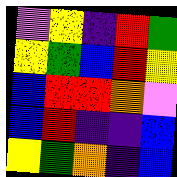[["violet", "yellow", "indigo", "red", "green"], ["yellow", "green", "blue", "red", "yellow"], ["blue", "red", "red", "orange", "violet"], ["blue", "red", "indigo", "indigo", "blue"], ["yellow", "green", "orange", "indigo", "blue"]]